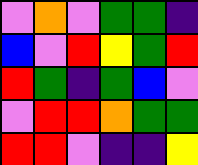[["violet", "orange", "violet", "green", "green", "indigo"], ["blue", "violet", "red", "yellow", "green", "red"], ["red", "green", "indigo", "green", "blue", "violet"], ["violet", "red", "red", "orange", "green", "green"], ["red", "red", "violet", "indigo", "indigo", "yellow"]]